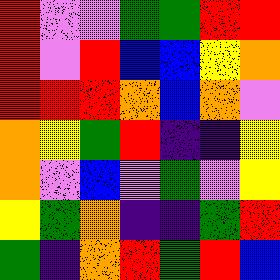[["red", "violet", "violet", "green", "green", "red", "red"], ["red", "violet", "red", "blue", "blue", "yellow", "orange"], ["red", "red", "red", "orange", "blue", "orange", "violet"], ["orange", "yellow", "green", "red", "indigo", "indigo", "yellow"], ["orange", "violet", "blue", "violet", "green", "violet", "yellow"], ["yellow", "green", "orange", "indigo", "indigo", "green", "red"], ["green", "indigo", "orange", "red", "green", "red", "blue"]]